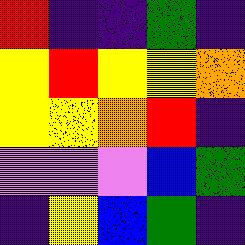[["red", "indigo", "indigo", "green", "indigo"], ["yellow", "red", "yellow", "yellow", "orange"], ["yellow", "yellow", "orange", "red", "indigo"], ["violet", "violet", "violet", "blue", "green"], ["indigo", "yellow", "blue", "green", "indigo"]]